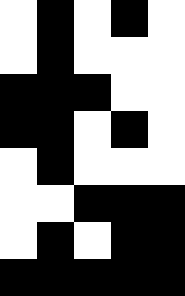[["white", "black", "white", "black", "white"], ["white", "black", "white", "white", "white"], ["black", "black", "black", "white", "white"], ["black", "black", "white", "black", "white"], ["white", "black", "white", "white", "white"], ["white", "white", "black", "black", "black"], ["white", "black", "white", "black", "black"], ["black", "black", "black", "black", "black"]]